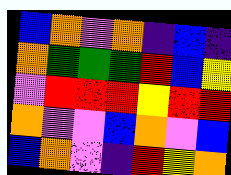[["blue", "orange", "violet", "orange", "indigo", "blue", "indigo"], ["orange", "green", "green", "green", "red", "blue", "yellow"], ["violet", "red", "red", "red", "yellow", "red", "red"], ["orange", "violet", "violet", "blue", "orange", "violet", "blue"], ["blue", "orange", "violet", "indigo", "red", "yellow", "orange"]]